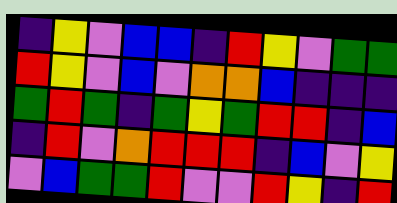[["indigo", "yellow", "violet", "blue", "blue", "indigo", "red", "yellow", "violet", "green", "green"], ["red", "yellow", "violet", "blue", "violet", "orange", "orange", "blue", "indigo", "indigo", "indigo"], ["green", "red", "green", "indigo", "green", "yellow", "green", "red", "red", "indigo", "blue"], ["indigo", "red", "violet", "orange", "red", "red", "red", "indigo", "blue", "violet", "yellow"], ["violet", "blue", "green", "green", "red", "violet", "violet", "red", "yellow", "indigo", "red"]]